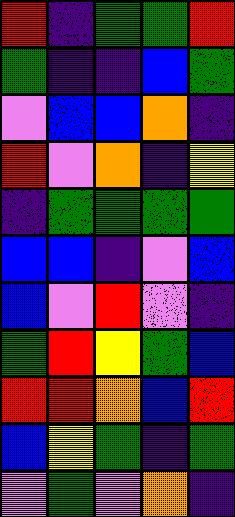[["red", "indigo", "green", "green", "red"], ["green", "indigo", "indigo", "blue", "green"], ["violet", "blue", "blue", "orange", "indigo"], ["red", "violet", "orange", "indigo", "yellow"], ["indigo", "green", "green", "green", "green"], ["blue", "blue", "indigo", "violet", "blue"], ["blue", "violet", "red", "violet", "indigo"], ["green", "red", "yellow", "green", "blue"], ["red", "red", "orange", "blue", "red"], ["blue", "yellow", "green", "indigo", "green"], ["violet", "green", "violet", "orange", "indigo"]]